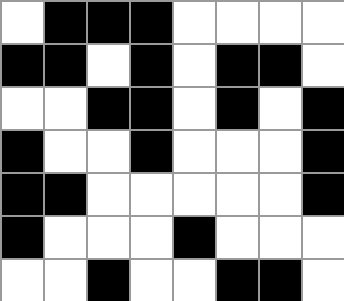[["white", "black", "black", "black", "white", "white", "white", "white"], ["black", "black", "white", "black", "white", "black", "black", "white"], ["white", "white", "black", "black", "white", "black", "white", "black"], ["black", "white", "white", "black", "white", "white", "white", "black"], ["black", "black", "white", "white", "white", "white", "white", "black"], ["black", "white", "white", "white", "black", "white", "white", "white"], ["white", "white", "black", "white", "white", "black", "black", "white"]]